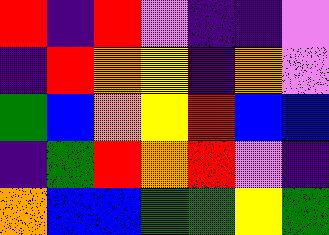[["red", "indigo", "red", "violet", "indigo", "indigo", "violet"], ["indigo", "red", "orange", "yellow", "indigo", "orange", "violet"], ["green", "blue", "orange", "yellow", "red", "blue", "blue"], ["indigo", "green", "red", "orange", "red", "violet", "indigo"], ["orange", "blue", "blue", "green", "green", "yellow", "green"]]